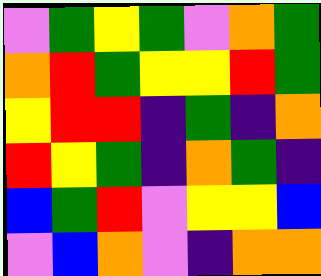[["violet", "green", "yellow", "green", "violet", "orange", "green"], ["orange", "red", "green", "yellow", "yellow", "red", "green"], ["yellow", "red", "red", "indigo", "green", "indigo", "orange"], ["red", "yellow", "green", "indigo", "orange", "green", "indigo"], ["blue", "green", "red", "violet", "yellow", "yellow", "blue"], ["violet", "blue", "orange", "violet", "indigo", "orange", "orange"]]